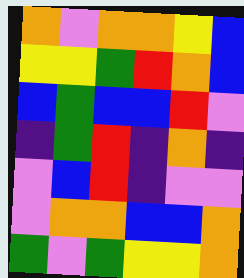[["orange", "violet", "orange", "orange", "yellow", "blue"], ["yellow", "yellow", "green", "red", "orange", "blue"], ["blue", "green", "blue", "blue", "red", "violet"], ["indigo", "green", "red", "indigo", "orange", "indigo"], ["violet", "blue", "red", "indigo", "violet", "violet"], ["violet", "orange", "orange", "blue", "blue", "orange"], ["green", "violet", "green", "yellow", "yellow", "orange"]]